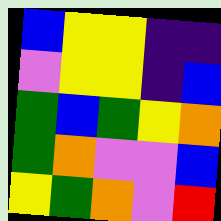[["blue", "yellow", "yellow", "indigo", "indigo"], ["violet", "yellow", "yellow", "indigo", "blue"], ["green", "blue", "green", "yellow", "orange"], ["green", "orange", "violet", "violet", "blue"], ["yellow", "green", "orange", "violet", "red"]]